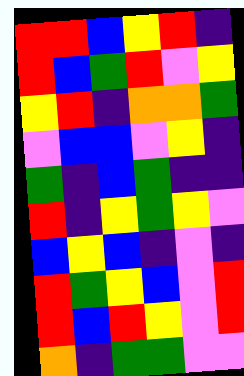[["red", "red", "blue", "yellow", "red", "indigo"], ["red", "blue", "green", "red", "violet", "yellow"], ["yellow", "red", "indigo", "orange", "orange", "green"], ["violet", "blue", "blue", "violet", "yellow", "indigo"], ["green", "indigo", "blue", "green", "indigo", "indigo"], ["red", "indigo", "yellow", "green", "yellow", "violet"], ["blue", "yellow", "blue", "indigo", "violet", "indigo"], ["red", "green", "yellow", "blue", "violet", "red"], ["red", "blue", "red", "yellow", "violet", "red"], ["orange", "indigo", "green", "green", "violet", "violet"]]